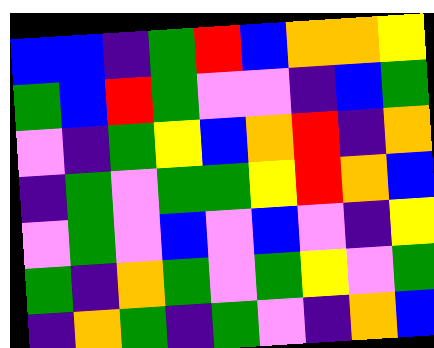[["blue", "blue", "indigo", "green", "red", "blue", "orange", "orange", "yellow"], ["green", "blue", "red", "green", "violet", "violet", "indigo", "blue", "green"], ["violet", "indigo", "green", "yellow", "blue", "orange", "red", "indigo", "orange"], ["indigo", "green", "violet", "green", "green", "yellow", "red", "orange", "blue"], ["violet", "green", "violet", "blue", "violet", "blue", "violet", "indigo", "yellow"], ["green", "indigo", "orange", "green", "violet", "green", "yellow", "violet", "green"], ["indigo", "orange", "green", "indigo", "green", "violet", "indigo", "orange", "blue"]]